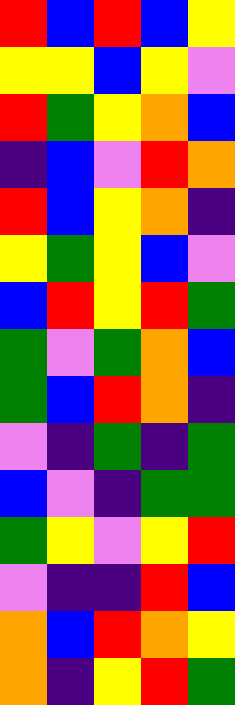[["red", "blue", "red", "blue", "yellow"], ["yellow", "yellow", "blue", "yellow", "violet"], ["red", "green", "yellow", "orange", "blue"], ["indigo", "blue", "violet", "red", "orange"], ["red", "blue", "yellow", "orange", "indigo"], ["yellow", "green", "yellow", "blue", "violet"], ["blue", "red", "yellow", "red", "green"], ["green", "violet", "green", "orange", "blue"], ["green", "blue", "red", "orange", "indigo"], ["violet", "indigo", "green", "indigo", "green"], ["blue", "violet", "indigo", "green", "green"], ["green", "yellow", "violet", "yellow", "red"], ["violet", "indigo", "indigo", "red", "blue"], ["orange", "blue", "red", "orange", "yellow"], ["orange", "indigo", "yellow", "red", "green"]]